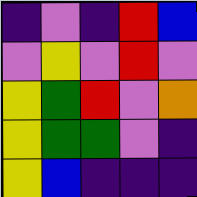[["indigo", "violet", "indigo", "red", "blue"], ["violet", "yellow", "violet", "red", "violet"], ["yellow", "green", "red", "violet", "orange"], ["yellow", "green", "green", "violet", "indigo"], ["yellow", "blue", "indigo", "indigo", "indigo"]]